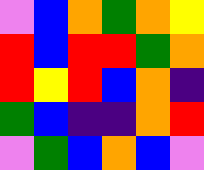[["violet", "blue", "orange", "green", "orange", "yellow"], ["red", "blue", "red", "red", "green", "orange"], ["red", "yellow", "red", "blue", "orange", "indigo"], ["green", "blue", "indigo", "indigo", "orange", "red"], ["violet", "green", "blue", "orange", "blue", "violet"]]